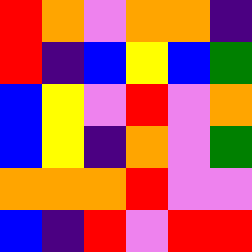[["red", "orange", "violet", "orange", "orange", "indigo"], ["red", "indigo", "blue", "yellow", "blue", "green"], ["blue", "yellow", "violet", "red", "violet", "orange"], ["blue", "yellow", "indigo", "orange", "violet", "green"], ["orange", "orange", "orange", "red", "violet", "violet"], ["blue", "indigo", "red", "violet", "red", "red"]]